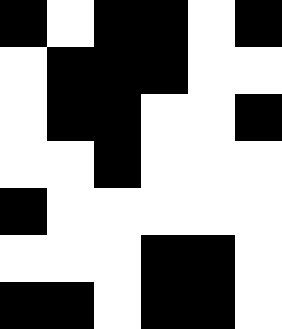[["black", "white", "black", "black", "white", "black"], ["white", "black", "black", "black", "white", "white"], ["white", "black", "black", "white", "white", "black"], ["white", "white", "black", "white", "white", "white"], ["black", "white", "white", "white", "white", "white"], ["white", "white", "white", "black", "black", "white"], ["black", "black", "white", "black", "black", "white"]]